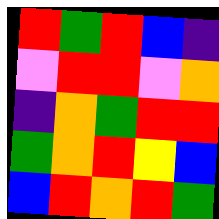[["red", "green", "red", "blue", "indigo"], ["violet", "red", "red", "violet", "orange"], ["indigo", "orange", "green", "red", "red"], ["green", "orange", "red", "yellow", "blue"], ["blue", "red", "orange", "red", "green"]]